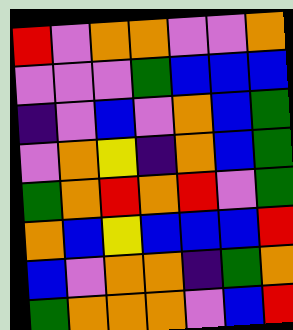[["red", "violet", "orange", "orange", "violet", "violet", "orange"], ["violet", "violet", "violet", "green", "blue", "blue", "blue"], ["indigo", "violet", "blue", "violet", "orange", "blue", "green"], ["violet", "orange", "yellow", "indigo", "orange", "blue", "green"], ["green", "orange", "red", "orange", "red", "violet", "green"], ["orange", "blue", "yellow", "blue", "blue", "blue", "red"], ["blue", "violet", "orange", "orange", "indigo", "green", "orange"], ["green", "orange", "orange", "orange", "violet", "blue", "red"]]